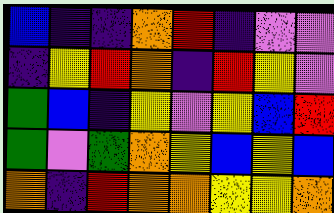[["blue", "indigo", "indigo", "orange", "red", "indigo", "violet", "violet"], ["indigo", "yellow", "red", "orange", "indigo", "red", "yellow", "violet"], ["green", "blue", "indigo", "yellow", "violet", "yellow", "blue", "red"], ["green", "violet", "green", "orange", "yellow", "blue", "yellow", "blue"], ["orange", "indigo", "red", "orange", "orange", "yellow", "yellow", "orange"]]